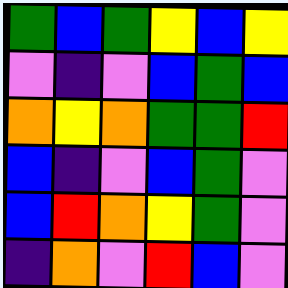[["green", "blue", "green", "yellow", "blue", "yellow"], ["violet", "indigo", "violet", "blue", "green", "blue"], ["orange", "yellow", "orange", "green", "green", "red"], ["blue", "indigo", "violet", "blue", "green", "violet"], ["blue", "red", "orange", "yellow", "green", "violet"], ["indigo", "orange", "violet", "red", "blue", "violet"]]